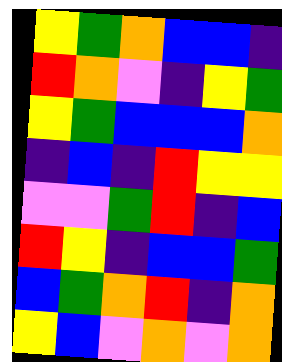[["yellow", "green", "orange", "blue", "blue", "indigo"], ["red", "orange", "violet", "indigo", "yellow", "green"], ["yellow", "green", "blue", "blue", "blue", "orange"], ["indigo", "blue", "indigo", "red", "yellow", "yellow"], ["violet", "violet", "green", "red", "indigo", "blue"], ["red", "yellow", "indigo", "blue", "blue", "green"], ["blue", "green", "orange", "red", "indigo", "orange"], ["yellow", "blue", "violet", "orange", "violet", "orange"]]